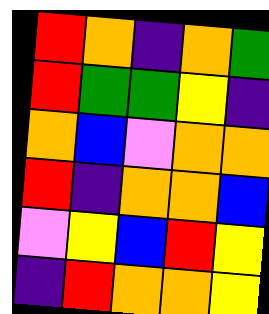[["red", "orange", "indigo", "orange", "green"], ["red", "green", "green", "yellow", "indigo"], ["orange", "blue", "violet", "orange", "orange"], ["red", "indigo", "orange", "orange", "blue"], ["violet", "yellow", "blue", "red", "yellow"], ["indigo", "red", "orange", "orange", "yellow"]]